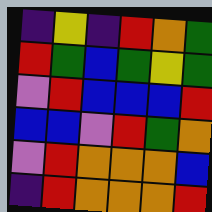[["indigo", "yellow", "indigo", "red", "orange", "green"], ["red", "green", "blue", "green", "yellow", "green"], ["violet", "red", "blue", "blue", "blue", "red"], ["blue", "blue", "violet", "red", "green", "orange"], ["violet", "red", "orange", "orange", "orange", "blue"], ["indigo", "red", "orange", "orange", "orange", "red"]]